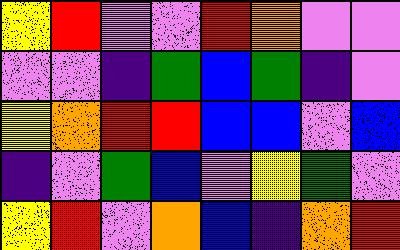[["yellow", "red", "violet", "violet", "red", "orange", "violet", "violet"], ["violet", "violet", "indigo", "green", "blue", "green", "indigo", "violet"], ["yellow", "orange", "red", "red", "blue", "blue", "violet", "blue"], ["indigo", "violet", "green", "blue", "violet", "yellow", "green", "violet"], ["yellow", "red", "violet", "orange", "blue", "indigo", "orange", "red"]]